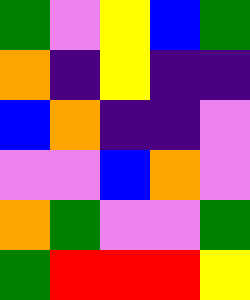[["green", "violet", "yellow", "blue", "green"], ["orange", "indigo", "yellow", "indigo", "indigo"], ["blue", "orange", "indigo", "indigo", "violet"], ["violet", "violet", "blue", "orange", "violet"], ["orange", "green", "violet", "violet", "green"], ["green", "red", "red", "red", "yellow"]]